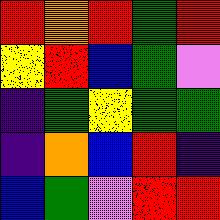[["red", "orange", "red", "green", "red"], ["yellow", "red", "blue", "green", "violet"], ["indigo", "green", "yellow", "green", "green"], ["indigo", "orange", "blue", "red", "indigo"], ["blue", "green", "violet", "red", "red"]]